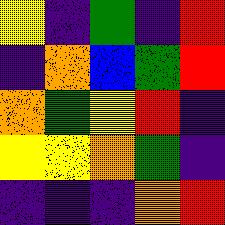[["yellow", "indigo", "green", "indigo", "red"], ["indigo", "orange", "blue", "green", "red"], ["orange", "green", "yellow", "red", "indigo"], ["yellow", "yellow", "orange", "green", "indigo"], ["indigo", "indigo", "indigo", "orange", "red"]]